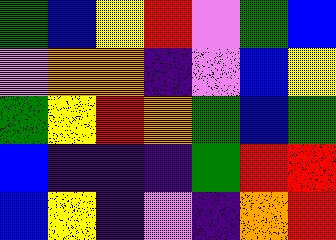[["green", "blue", "yellow", "red", "violet", "green", "blue"], ["violet", "orange", "orange", "indigo", "violet", "blue", "yellow"], ["green", "yellow", "red", "orange", "green", "blue", "green"], ["blue", "indigo", "indigo", "indigo", "green", "red", "red"], ["blue", "yellow", "indigo", "violet", "indigo", "orange", "red"]]